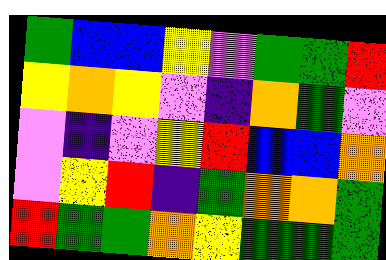[["green", "blue", "blue", "yellow", "violet", "green", "green", "red"], ["yellow", "orange", "yellow", "violet", "indigo", "orange", "green", "violet"], ["violet", "indigo", "violet", "yellow", "red", "blue", "blue", "orange"], ["violet", "yellow", "red", "indigo", "green", "orange", "orange", "green"], ["red", "green", "green", "orange", "yellow", "green", "green", "green"]]